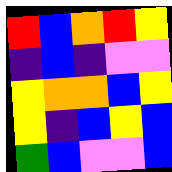[["red", "blue", "orange", "red", "yellow"], ["indigo", "blue", "indigo", "violet", "violet"], ["yellow", "orange", "orange", "blue", "yellow"], ["yellow", "indigo", "blue", "yellow", "blue"], ["green", "blue", "violet", "violet", "blue"]]